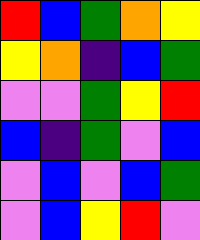[["red", "blue", "green", "orange", "yellow"], ["yellow", "orange", "indigo", "blue", "green"], ["violet", "violet", "green", "yellow", "red"], ["blue", "indigo", "green", "violet", "blue"], ["violet", "blue", "violet", "blue", "green"], ["violet", "blue", "yellow", "red", "violet"]]